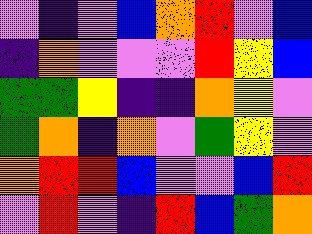[["violet", "indigo", "violet", "blue", "orange", "red", "violet", "blue"], ["indigo", "orange", "violet", "violet", "violet", "red", "yellow", "blue"], ["green", "green", "yellow", "indigo", "indigo", "orange", "yellow", "violet"], ["green", "orange", "indigo", "orange", "violet", "green", "yellow", "violet"], ["orange", "red", "red", "blue", "violet", "violet", "blue", "red"], ["violet", "red", "violet", "indigo", "red", "blue", "green", "orange"]]